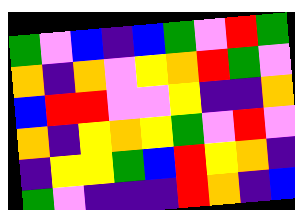[["green", "violet", "blue", "indigo", "blue", "green", "violet", "red", "green"], ["orange", "indigo", "orange", "violet", "yellow", "orange", "red", "green", "violet"], ["blue", "red", "red", "violet", "violet", "yellow", "indigo", "indigo", "orange"], ["orange", "indigo", "yellow", "orange", "yellow", "green", "violet", "red", "violet"], ["indigo", "yellow", "yellow", "green", "blue", "red", "yellow", "orange", "indigo"], ["green", "violet", "indigo", "indigo", "indigo", "red", "orange", "indigo", "blue"]]